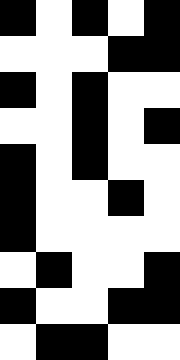[["black", "white", "black", "white", "black"], ["white", "white", "white", "black", "black"], ["black", "white", "black", "white", "white"], ["white", "white", "black", "white", "black"], ["black", "white", "black", "white", "white"], ["black", "white", "white", "black", "white"], ["black", "white", "white", "white", "white"], ["white", "black", "white", "white", "black"], ["black", "white", "white", "black", "black"], ["white", "black", "black", "white", "white"]]